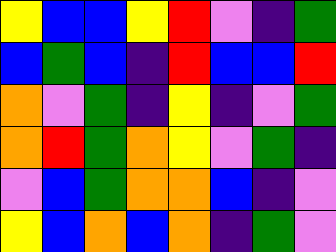[["yellow", "blue", "blue", "yellow", "red", "violet", "indigo", "green"], ["blue", "green", "blue", "indigo", "red", "blue", "blue", "red"], ["orange", "violet", "green", "indigo", "yellow", "indigo", "violet", "green"], ["orange", "red", "green", "orange", "yellow", "violet", "green", "indigo"], ["violet", "blue", "green", "orange", "orange", "blue", "indigo", "violet"], ["yellow", "blue", "orange", "blue", "orange", "indigo", "green", "violet"]]